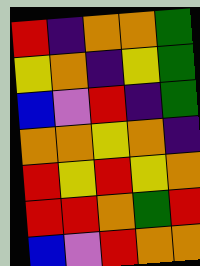[["red", "indigo", "orange", "orange", "green"], ["yellow", "orange", "indigo", "yellow", "green"], ["blue", "violet", "red", "indigo", "green"], ["orange", "orange", "yellow", "orange", "indigo"], ["red", "yellow", "red", "yellow", "orange"], ["red", "red", "orange", "green", "red"], ["blue", "violet", "red", "orange", "orange"]]